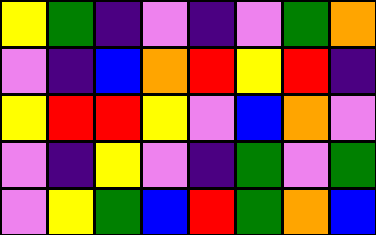[["yellow", "green", "indigo", "violet", "indigo", "violet", "green", "orange"], ["violet", "indigo", "blue", "orange", "red", "yellow", "red", "indigo"], ["yellow", "red", "red", "yellow", "violet", "blue", "orange", "violet"], ["violet", "indigo", "yellow", "violet", "indigo", "green", "violet", "green"], ["violet", "yellow", "green", "blue", "red", "green", "orange", "blue"]]